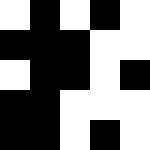[["white", "black", "white", "black", "white"], ["black", "black", "black", "white", "white"], ["white", "black", "black", "white", "black"], ["black", "black", "white", "white", "white"], ["black", "black", "white", "black", "white"]]